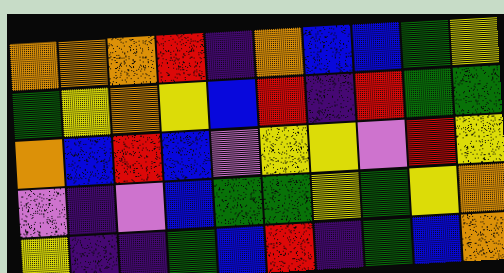[["orange", "orange", "orange", "red", "indigo", "orange", "blue", "blue", "green", "yellow"], ["green", "yellow", "orange", "yellow", "blue", "red", "indigo", "red", "green", "green"], ["orange", "blue", "red", "blue", "violet", "yellow", "yellow", "violet", "red", "yellow"], ["violet", "indigo", "violet", "blue", "green", "green", "yellow", "green", "yellow", "orange"], ["yellow", "indigo", "indigo", "green", "blue", "red", "indigo", "green", "blue", "orange"]]